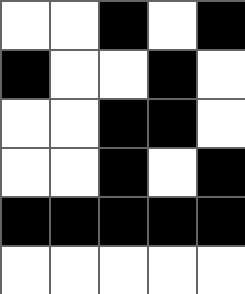[["white", "white", "black", "white", "black"], ["black", "white", "white", "black", "white"], ["white", "white", "black", "black", "white"], ["white", "white", "black", "white", "black"], ["black", "black", "black", "black", "black"], ["white", "white", "white", "white", "white"]]